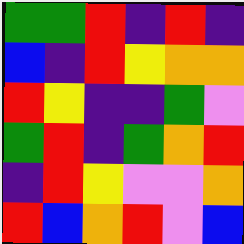[["green", "green", "red", "indigo", "red", "indigo"], ["blue", "indigo", "red", "yellow", "orange", "orange"], ["red", "yellow", "indigo", "indigo", "green", "violet"], ["green", "red", "indigo", "green", "orange", "red"], ["indigo", "red", "yellow", "violet", "violet", "orange"], ["red", "blue", "orange", "red", "violet", "blue"]]